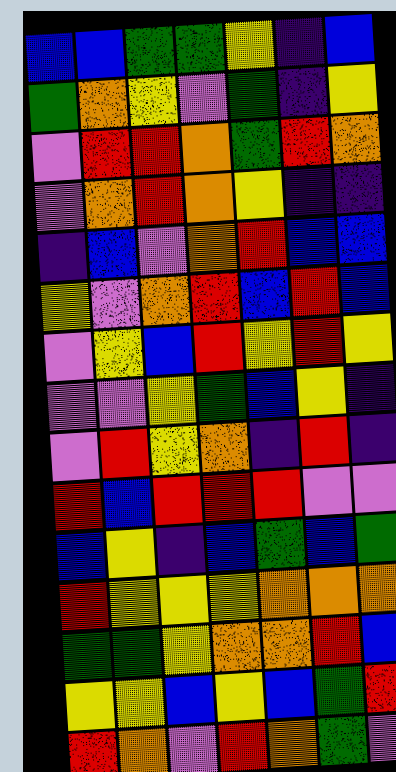[["blue", "blue", "green", "green", "yellow", "indigo", "blue"], ["green", "orange", "yellow", "violet", "green", "indigo", "yellow"], ["violet", "red", "red", "orange", "green", "red", "orange"], ["violet", "orange", "red", "orange", "yellow", "indigo", "indigo"], ["indigo", "blue", "violet", "orange", "red", "blue", "blue"], ["yellow", "violet", "orange", "red", "blue", "red", "blue"], ["violet", "yellow", "blue", "red", "yellow", "red", "yellow"], ["violet", "violet", "yellow", "green", "blue", "yellow", "indigo"], ["violet", "red", "yellow", "orange", "indigo", "red", "indigo"], ["red", "blue", "red", "red", "red", "violet", "violet"], ["blue", "yellow", "indigo", "blue", "green", "blue", "green"], ["red", "yellow", "yellow", "yellow", "orange", "orange", "orange"], ["green", "green", "yellow", "orange", "orange", "red", "blue"], ["yellow", "yellow", "blue", "yellow", "blue", "green", "red"], ["red", "orange", "violet", "red", "orange", "green", "violet"]]